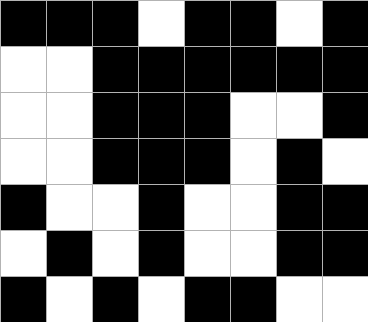[["black", "black", "black", "white", "black", "black", "white", "black"], ["white", "white", "black", "black", "black", "black", "black", "black"], ["white", "white", "black", "black", "black", "white", "white", "black"], ["white", "white", "black", "black", "black", "white", "black", "white"], ["black", "white", "white", "black", "white", "white", "black", "black"], ["white", "black", "white", "black", "white", "white", "black", "black"], ["black", "white", "black", "white", "black", "black", "white", "white"]]